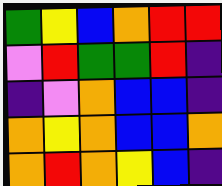[["green", "yellow", "blue", "orange", "red", "red"], ["violet", "red", "green", "green", "red", "indigo"], ["indigo", "violet", "orange", "blue", "blue", "indigo"], ["orange", "yellow", "orange", "blue", "blue", "orange"], ["orange", "red", "orange", "yellow", "blue", "indigo"]]